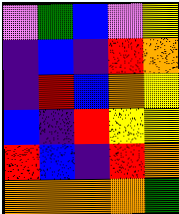[["violet", "green", "blue", "violet", "yellow"], ["indigo", "blue", "indigo", "red", "orange"], ["indigo", "red", "blue", "orange", "yellow"], ["blue", "indigo", "red", "yellow", "yellow"], ["red", "blue", "indigo", "red", "orange"], ["orange", "orange", "orange", "orange", "green"]]